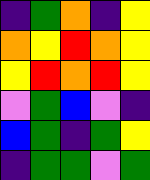[["indigo", "green", "orange", "indigo", "yellow"], ["orange", "yellow", "red", "orange", "yellow"], ["yellow", "red", "orange", "red", "yellow"], ["violet", "green", "blue", "violet", "indigo"], ["blue", "green", "indigo", "green", "yellow"], ["indigo", "green", "green", "violet", "green"]]